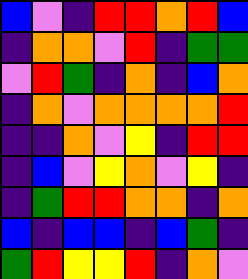[["blue", "violet", "indigo", "red", "red", "orange", "red", "blue"], ["indigo", "orange", "orange", "violet", "red", "indigo", "green", "green"], ["violet", "red", "green", "indigo", "orange", "indigo", "blue", "orange"], ["indigo", "orange", "violet", "orange", "orange", "orange", "orange", "red"], ["indigo", "indigo", "orange", "violet", "yellow", "indigo", "red", "red"], ["indigo", "blue", "violet", "yellow", "orange", "violet", "yellow", "indigo"], ["indigo", "green", "red", "red", "orange", "orange", "indigo", "orange"], ["blue", "indigo", "blue", "blue", "indigo", "blue", "green", "indigo"], ["green", "red", "yellow", "yellow", "red", "indigo", "orange", "violet"]]